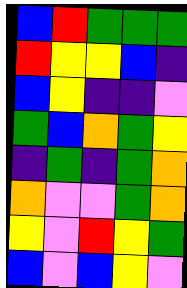[["blue", "red", "green", "green", "green"], ["red", "yellow", "yellow", "blue", "indigo"], ["blue", "yellow", "indigo", "indigo", "violet"], ["green", "blue", "orange", "green", "yellow"], ["indigo", "green", "indigo", "green", "orange"], ["orange", "violet", "violet", "green", "orange"], ["yellow", "violet", "red", "yellow", "green"], ["blue", "violet", "blue", "yellow", "violet"]]